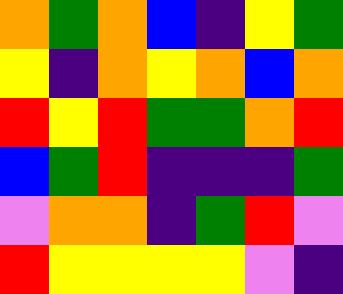[["orange", "green", "orange", "blue", "indigo", "yellow", "green"], ["yellow", "indigo", "orange", "yellow", "orange", "blue", "orange"], ["red", "yellow", "red", "green", "green", "orange", "red"], ["blue", "green", "red", "indigo", "indigo", "indigo", "green"], ["violet", "orange", "orange", "indigo", "green", "red", "violet"], ["red", "yellow", "yellow", "yellow", "yellow", "violet", "indigo"]]